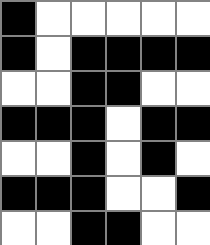[["black", "white", "white", "white", "white", "white"], ["black", "white", "black", "black", "black", "black"], ["white", "white", "black", "black", "white", "white"], ["black", "black", "black", "white", "black", "black"], ["white", "white", "black", "white", "black", "white"], ["black", "black", "black", "white", "white", "black"], ["white", "white", "black", "black", "white", "white"]]